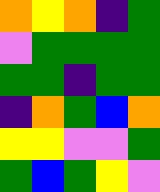[["orange", "yellow", "orange", "indigo", "green"], ["violet", "green", "green", "green", "green"], ["green", "green", "indigo", "green", "green"], ["indigo", "orange", "green", "blue", "orange"], ["yellow", "yellow", "violet", "violet", "green"], ["green", "blue", "green", "yellow", "violet"]]